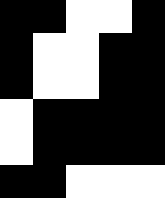[["black", "black", "white", "white", "black"], ["black", "white", "white", "black", "black"], ["black", "white", "white", "black", "black"], ["white", "black", "black", "black", "black"], ["white", "black", "black", "black", "black"], ["black", "black", "white", "white", "white"]]